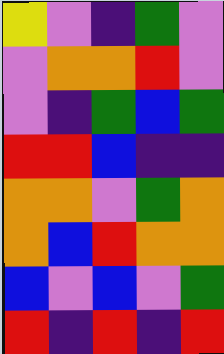[["yellow", "violet", "indigo", "green", "violet"], ["violet", "orange", "orange", "red", "violet"], ["violet", "indigo", "green", "blue", "green"], ["red", "red", "blue", "indigo", "indigo"], ["orange", "orange", "violet", "green", "orange"], ["orange", "blue", "red", "orange", "orange"], ["blue", "violet", "blue", "violet", "green"], ["red", "indigo", "red", "indigo", "red"]]